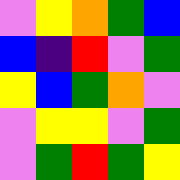[["violet", "yellow", "orange", "green", "blue"], ["blue", "indigo", "red", "violet", "green"], ["yellow", "blue", "green", "orange", "violet"], ["violet", "yellow", "yellow", "violet", "green"], ["violet", "green", "red", "green", "yellow"]]